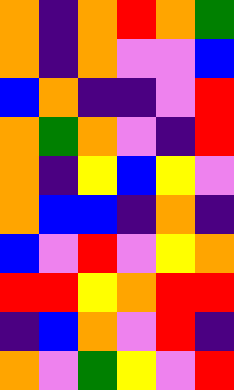[["orange", "indigo", "orange", "red", "orange", "green"], ["orange", "indigo", "orange", "violet", "violet", "blue"], ["blue", "orange", "indigo", "indigo", "violet", "red"], ["orange", "green", "orange", "violet", "indigo", "red"], ["orange", "indigo", "yellow", "blue", "yellow", "violet"], ["orange", "blue", "blue", "indigo", "orange", "indigo"], ["blue", "violet", "red", "violet", "yellow", "orange"], ["red", "red", "yellow", "orange", "red", "red"], ["indigo", "blue", "orange", "violet", "red", "indigo"], ["orange", "violet", "green", "yellow", "violet", "red"]]